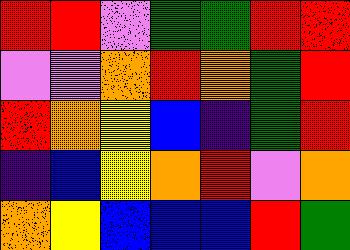[["red", "red", "violet", "green", "green", "red", "red"], ["violet", "violet", "orange", "red", "orange", "green", "red"], ["red", "orange", "yellow", "blue", "indigo", "green", "red"], ["indigo", "blue", "yellow", "orange", "red", "violet", "orange"], ["orange", "yellow", "blue", "blue", "blue", "red", "green"]]